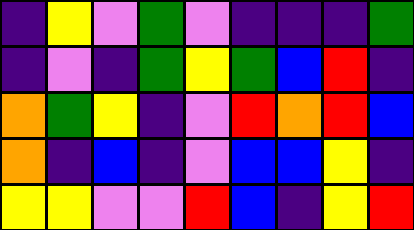[["indigo", "yellow", "violet", "green", "violet", "indigo", "indigo", "indigo", "green"], ["indigo", "violet", "indigo", "green", "yellow", "green", "blue", "red", "indigo"], ["orange", "green", "yellow", "indigo", "violet", "red", "orange", "red", "blue"], ["orange", "indigo", "blue", "indigo", "violet", "blue", "blue", "yellow", "indigo"], ["yellow", "yellow", "violet", "violet", "red", "blue", "indigo", "yellow", "red"]]